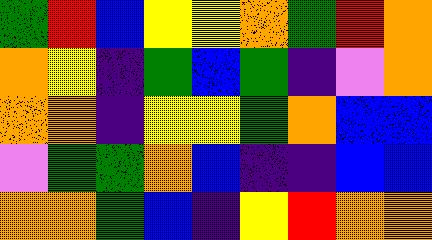[["green", "red", "blue", "yellow", "yellow", "orange", "green", "red", "orange"], ["orange", "yellow", "indigo", "green", "blue", "green", "indigo", "violet", "orange"], ["orange", "orange", "indigo", "yellow", "yellow", "green", "orange", "blue", "blue"], ["violet", "green", "green", "orange", "blue", "indigo", "indigo", "blue", "blue"], ["orange", "orange", "green", "blue", "indigo", "yellow", "red", "orange", "orange"]]